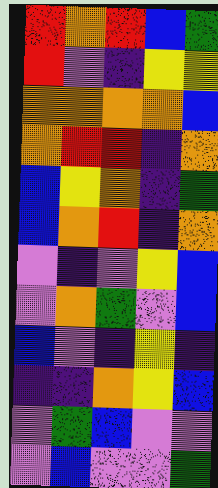[["red", "orange", "red", "blue", "green"], ["red", "violet", "indigo", "yellow", "yellow"], ["orange", "orange", "orange", "orange", "blue"], ["orange", "red", "red", "indigo", "orange"], ["blue", "yellow", "orange", "indigo", "green"], ["blue", "orange", "red", "indigo", "orange"], ["violet", "indigo", "violet", "yellow", "blue"], ["violet", "orange", "green", "violet", "blue"], ["blue", "violet", "indigo", "yellow", "indigo"], ["indigo", "indigo", "orange", "yellow", "blue"], ["violet", "green", "blue", "violet", "violet"], ["violet", "blue", "violet", "violet", "green"]]